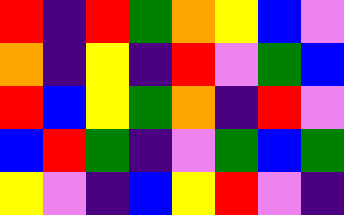[["red", "indigo", "red", "green", "orange", "yellow", "blue", "violet"], ["orange", "indigo", "yellow", "indigo", "red", "violet", "green", "blue"], ["red", "blue", "yellow", "green", "orange", "indigo", "red", "violet"], ["blue", "red", "green", "indigo", "violet", "green", "blue", "green"], ["yellow", "violet", "indigo", "blue", "yellow", "red", "violet", "indigo"]]